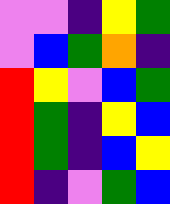[["violet", "violet", "indigo", "yellow", "green"], ["violet", "blue", "green", "orange", "indigo"], ["red", "yellow", "violet", "blue", "green"], ["red", "green", "indigo", "yellow", "blue"], ["red", "green", "indigo", "blue", "yellow"], ["red", "indigo", "violet", "green", "blue"]]